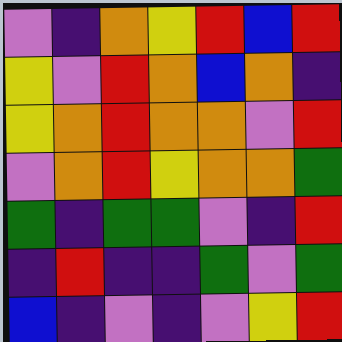[["violet", "indigo", "orange", "yellow", "red", "blue", "red"], ["yellow", "violet", "red", "orange", "blue", "orange", "indigo"], ["yellow", "orange", "red", "orange", "orange", "violet", "red"], ["violet", "orange", "red", "yellow", "orange", "orange", "green"], ["green", "indigo", "green", "green", "violet", "indigo", "red"], ["indigo", "red", "indigo", "indigo", "green", "violet", "green"], ["blue", "indigo", "violet", "indigo", "violet", "yellow", "red"]]